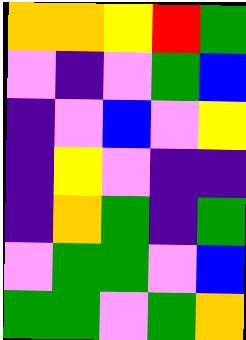[["orange", "orange", "yellow", "red", "green"], ["violet", "indigo", "violet", "green", "blue"], ["indigo", "violet", "blue", "violet", "yellow"], ["indigo", "yellow", "violet", "indigo", "indigo"], ["indigo", "orange", "green", "indigo", "green"], ["violet", "green", "green", "violet", "blue"], ["green", "green", "violet", "green", "orange"]]